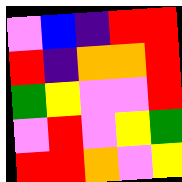[["violet", "blue", "indigo", "red", "red"], ["red", "indigo", "orange", "orange", "red"], ["green", "yellow", "violet", "violet", "red"], ["violet", "red", "violet", "yellow", "green"], ["red", "red", "orange", "violet", "yellow"]]